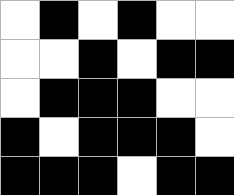[["white", "black", "white", "black", "white", "white"], ["white", "white", "black", "white", "black", "black"], ["white", "black", "black", "black", "white", "white"], ["black", "white", "black", "black", "black", "white"], ["black", "black", "black", "white", "black", "black"]]